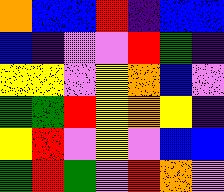[["orange", "blue", "blue", "red", "indigo", "blue", "blue"], ["blue", "indigo", "violet", "violet", "red", "green", "indigo"], ["yellow", "yellow", "violet", "yellow", "orange", "blue", "violet"], ["green", "green", "red", "yellow", "orange", "yellow", "indigo"], ["yellow", "red", "violet", "yellow", "violet", "blue", "blue"], ["green", "red", "green", "violet", "red", "orange", "violet"]]